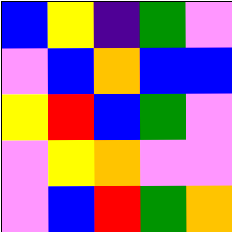[["blue", "yellow", "indigo", "green", "violet"], ["violet", "blue", "orange", "blue", "blue"], ["yellow", "red", "blue", "green", "violet"], ["violet", "yellow", "orange", "violet", "violet"], ["violet", "blue", "red", "green", "orange"]]